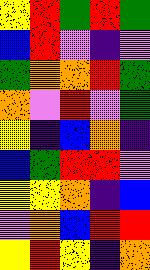[["yellow", "red", "green", "red", "green"], ["blue", "red", "violet", "indigo", "violet"], ["green", "orange", "orange", "red", "green"], ["orange", "violet", "red", "violet", "green"], ["yellow", "indigo", "blue", "orange", "indigo"], ["blue", "green", "red", "red", "violet"], ["yellow", "yellow", "orange", "indigo", "blue"], ["violet", "orange", "blue", "red", "red"], ["yellow", "red", "yellow", "indigo", "orange"]]